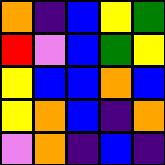[["orange", "indigo", "blue", "yellow", "green"], ["red", "violet", "blue", "green", "yellow"], ["yellow", "blue", "blue", "orange", "blue"], ["yellow", "orange", "blue", "indigo", "orange"], ["violet", "orange", "indigo", "blue", "indigo"]]